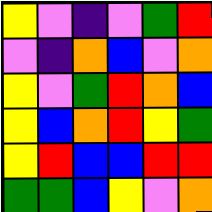[["yellow", "violet", "indigo", "violet", "green", "red"], ["violet", "indigo", "orange", "blue", "violet", "orange"], ["yellow", "violet", "green", "red", "orange", "blue"], ["yellow", "blue", "orange", "red", "yellow", "green"], ["yellow", "red", "blue", "blue", "red", "red"], ["green", "green", "blue", "yellow", "violet", "orange"]]